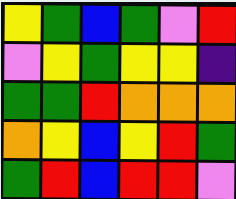[["yellow", "green", "blue", "green", "violet", "red"], ["violet", "yellow", "green", "yellow", "yellow", "indigo"], ["green", "green", "red", "orange", "orange", "orange"], ["orange", "yellow", "blue", "yellow", "red", "green"], ["green", "red", "blue", "red", "red", "violet"]]